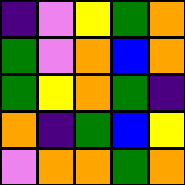[["indigo", "violet", "yellow", "green", "orange"], ["green", "violet", "orange", "blue", "orange"], ["green", "yellow", "orange", "green", "indigo"], ["orange", "indigo", "green", "blue", "yellow"], ["violet", "orange", "orange", "green", "orange"]]